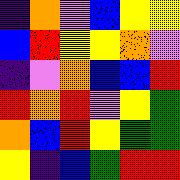[["indigo", "orange", "violet", "blue", "yellow", "yellow"], ["blue", "red", "yellow", "yellow", "orange", "violet"], ["indigo", "violet", "orange", "blue", "blue", "red"], ["red", "orange", "red", "violet", "yellow", "green"], ["orange", "blue", "red", "yellow", "green", "green"], ["yellow", "indigo", "blue", "green", "red", "red"]]